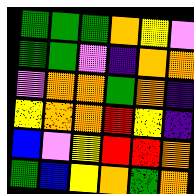[["green", "green", "green", "orange", "yellow", "violet"], ["green", "green", "violet", "indigo", "orange", "orange"], ["violet", "orange", "orange", "green", "orange", "indigo"], ["yellow", "orange", "orange", "red", "yellow", "indigo"], ["blue", "violet", "yellow", "red", "red", "orange"], ["green", "blue", "yellow", "orange", "green", "orange"]]